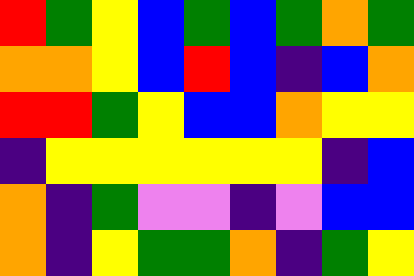[["red", "green", "yellow", "blue", "green", "blue", "green", "orange", "green"], ["orange", "orange", "yellow", "blue", "red", "blue", "indigo", "blue", "orange"], ["red", "red", "green", "yellow", "blue", "blue", "orange", "yellow", "yellow"], ["indigo", "yellow", "yellow", "yellow", "yellow", "yellow", "yellow", "indigo", "blue"], ["orange", "indigo", "green", "violet", "violet", "indigo", "violet", "blue", "blue"], ["orange", "indigo", "yellow", "green", "green", "orange", "indigo", "green", "yellow"]]